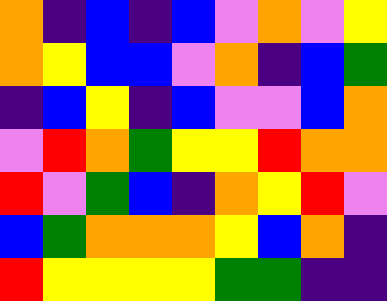[["orange", "indigo", "blue", "indigo", "blue", "violet", "orange", "violet", "yellow"], ["orange", "yellow", "blue", "blue", "violet", "orange", "indigo", "blue", "green"], ["indigo", "blue", "yellow", "indigo", "blue", "violet", "violet", "blue", "orange"], ["violet", "red", "orange", "green", "yellow", "yellow", "red", "orange", "orange"], ["red", "violet", "green", "blue", "indigo", "orange", "yellow", "red", "violet"], ["blue", "green", "orange", "orange", "orange", "yellow", "blue", "orange", "indigo"], ["red", "yellow", "yellow", "yellow", "yellow", "green", "green", "indigo", "indigo"]]